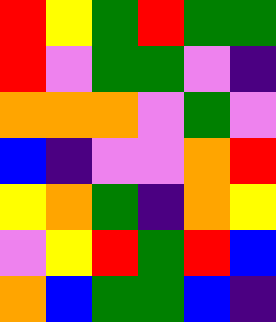[["red", "yellow", "green", "red", "green", "green"], ["red", "violet", "green", "green", "violet", "indigo"], ["orange", "orange", "orange", "violet", "green", "violet"], ["blue", "indigo", "violet", "violet", "orange", "red"], ["yellow", "orange", "green", "indigo", "orange", "yellow"], ["violet", "yellow", "red", "green", "red", "blue"], ["orange", "blue", "green", "green", "blue", "indigo"]]